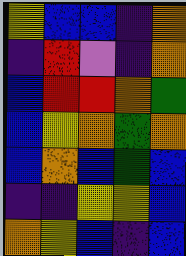[["yellow", "blue", "blue", "indigo", "orange"], ["indigo", "red", "violet", "indigo", "orange"], ["blue", "red", "red", "orange", "green"], ["blue", "yellow", "orange", "green", "orange"], ["blue", "orange", "blue", "green", "blue"], ["indigo", "indigo", "yellow", "yellow", "blue"], ["orange", "yellow", "blue", "indigo", "blue"]]